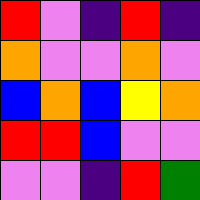[["red", "violet", "indigo", "red", "indigo"], ["orange", "violet", "violet", "orange", "violet"], ["blue", "orange", "blue", "yellow", "orange"], ["red", "red", "blue", "violet", "violet"], ["violet", "violet", "indigo", "red", "green"]]